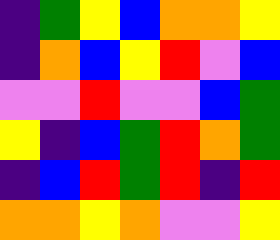[["indigo", "green", "yellow", "blue", "orange", "orange", "yellow"], ["indigo", "orange", "blue", "yellow", "red", "violet", "blue"], ["violet", "violet", "red", "violet", "violet", "blue", "green"], ["yellow", "indigo", "blue", "green", "red", "orange", "green"], ["indigo", "blue", "red", "green", "red", "indigo", "red"], ["orange", "orange", "yellow", "orange", "violet", "violet", "yellow"]]